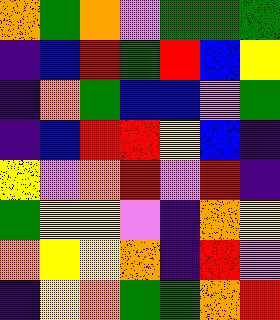[["orange", "green", "orange", "violet", "green", "green", "green"], ["indigo", "blue", "red", "green", "red", "blue", "yellow"], ["indigo", "orange", "green", "blue", "blue", "violet", "green"], ["indigo", "blue", "red", "red", "yellow", "blue", "indigo"], ["yellow", "violet", "orange", "red", "violet", "red", "indigo"], ["green", "yellow", "yellow", "violet", "indigo", "orange", "yellow"], ["orange", "yellow", "yellow", "orange", "indigo", "red", "violet"], ["indigo", "yellow", "orange", "green", "green", "orange", "red"]]